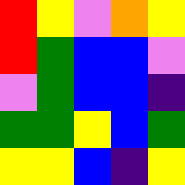[["red", "yellow", "violet", "orange", "yellow"], ["red", "green", "blue", "blue", "violet"], ["violet", "green", "blue", "blue", "indigo"], ["green", "green", "yellow", "blue", "green"], ["yellow", "yellow", "blue", "indigo", "yellow"]]